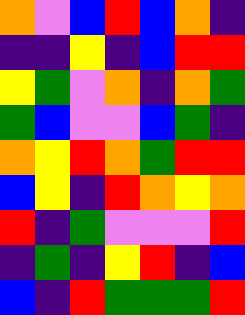[["orange", "violet", "blue", "red", "blue", "orange", "indigo"], ["indigo", "indigo", "yellow", "indigo", "blue", "red", "red"], ["yellow", "green", "violet", "orange", "indigo", "orange", "green"], ["green", "blue", "violet", "violet", "blue", "green", "indigo"], ["orange", "yellow", "red", "orange", "green", "red", "red"], ["blue", "yellow", "indigo", "red", "orange", "yellow", "orange"], ["red", "indigo", "green", "violet", "violet", "violet", "red"], ["indigo", "green", "indigo", "yellow", "red", "indigo", "blue"], ["blue", "indigo", "red", "green", "green", "green", "red"]]